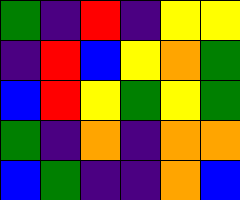[["green", "indigo", "red", "indigo", "yellow", "yellow"], ["indigo", "red", "blue", "yellow", "orange", "green"], ["blue", "red", "yellow", "green", "yellow", "green"], ["green", "indigo", "orange", "indigo", "orange", "orange"], ["blue", "green", "indigo", "indigo", "orange", "blue"]]